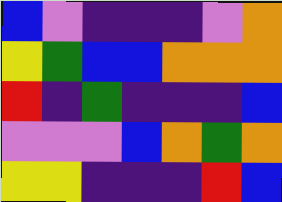[["blue", "violet", "indigo", "indigo", "indigo", "violet", "orange"], ["yellow", "green", "blue", "blue", "orange", "orange", "orange"], ["red", "indigo", "green", "indigo", "indigo", "indigo", "blue"], ["violet", "violet", "violet", "blue", "orange", "green", "orange"], ["yellow", "yellow", "indigo", "indigo", "indigo", "red", "blue"]]